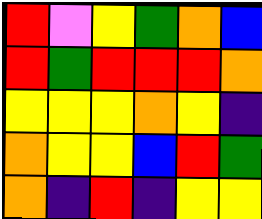[["red", "violet", "yellow", "green", "orange", "blue"], ["red", "green", "red", "red", "red", "orange"], ["yellow", "yellow", "yellow", "orange", "yellow", "indigo"], ["orange", "yellow", "yellow", "blue", "red", "green"], ["orange", "indigo", "red", "indigo", "yellow", "yellow"]]